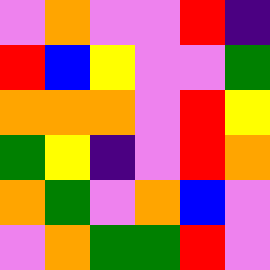[["violet", "orange", "violet", "violet", "red", "indigo"], ["red", "blue", "yellow", "violet", "violet", "green"], ["orange", "orange", "orange", "violet", "red", "yellow"], ["green", "yellow", "indigo", "violet", "red", "orange"], ["orange", "green", "violet", "orange", "blue", "violet"], ["violet", "orange", "green", "green", "red", "violet"]]